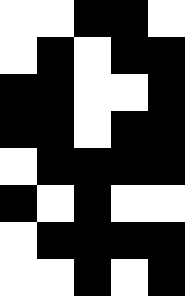[["white", "white", "black", "black", "white"], ["white", "black", "white", "black", "black"], ["black", "black", "white", "white", "black"], ["black", "black", "white", "black", "black"], ["white", "black", "black", "black", "black"], ["black", "white", "black", "white", "white"], ["white", "black", "black", "black", "black"], ["white", "white", "black", "white", "black"]]